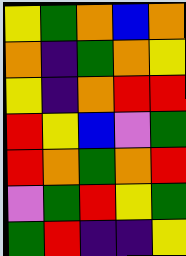[["yellow", "green", "orange", "blue", "orange"], ["orange", "indigo", "green", "orange", "yellow"], ["yellow", "indigo", "orange", "red", "red"], ["red", "yellow", "blue", "violet", "green"], ["red", "orange", "green", "orange", "red"], ["violet", "green", "red", "yellow", "green"], ["green", "red", "indigo", "indigo", "yellow"]]